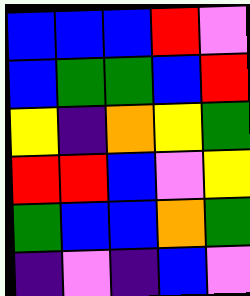[["blue", "blue", "blue", "red", "violet"], ["blue", "green", "green", "blue", "red"], ["yellow", "indigo", "orange", "yellow", "green"], ["red", "red", "blue", "violet", "yellow"], ["green", "blue", "blue", "orange", "green"], ["indigo", "violet", "indigo", "blue", "violet"]]